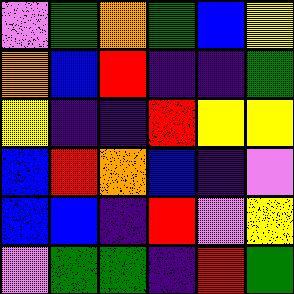[["violet", "green", "orange", "green", "blue", "yellow"], ["orange", "blue", "red", "indigo", "indigo", "green"], ["yellow", "indigo", "indigo", "red", "yellow", "yellow"], ["blue", "red", "orange", "blue", "indigo", "violet"], ["blue", "blue", "indigo", "red", "violet", "yellow"], ["violet", "green", "green", "indigo", "red", "green"]]